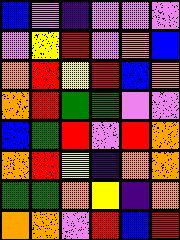[["blue", "violet", "indigo", "violet", "violet", "violet"], ["violet", "yellow", "red", "violet", "orange", "blue"], ["orange", "red", "yellow", "red", "blue", "orange"], ["orange", "red", "green", "green", "violet", "violet"], ["blue", "green", "red", "violet", "red", "orange"], ["orange", "red", "yellow", "indigo", "orange", "orange"], ["green", "green", "orange", "yellow", "indigo", "orange"], ["orange", "orange", "violet", "red", "blue", "red"]]